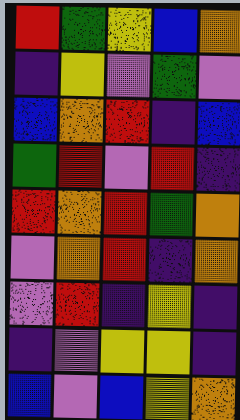[["red", "green", "yellow", "blue", "orange"], ["indigo", "yellow", "violet", "green", "violet"], ["blue", "orange", "red", "indigo", "blue"], ["green", "red", "violet", "red", "indigo"], ["red", "orange", "red", "green", "orange"], ["violet", "orange", "red", "indigo", "orange"], ["violet", "red", "indigo", "yellow", "indigo"], ["indigo", "violet", "yellow", "yellow", "indigo"], ["blue", "violet", "blue", "yellow", "orange"]]